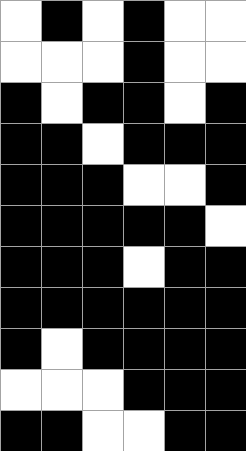[["white", "black", "white", "black", "white", "white"], ["white", "white", "white", "black", "white", "white"], ["black", "white", "black", "black", "white", "black"], ["black", "black", "white", "black", "black", "black"], ["black", "black", "black", "white", "white", "black"], ["black", "black", "black", "black", "black", "white"], ["black", "black", "black", "white", "black", "black"], ["black", "black", "black", "black", "black", "black"], ["black", "white", "black", "black", "black", "black"], ["white", "white", "white", "black", "black", "black"], ["black", "black", "white", "white", "black", "black"]]